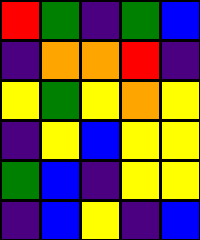[["red", "green", "indigo", "green", "blue"], ["indigo", "orange", "orange", "red", "indigo"], ["yellow", "green", "yellow", "orange", "yellow"], ["indigo", "yellow", "blue", "yellow", "yellow"], ["green", "blue", "indigo", "yellow", "yellow"], ["indigo", "blue", "yellow", "indigo", "blue"]]